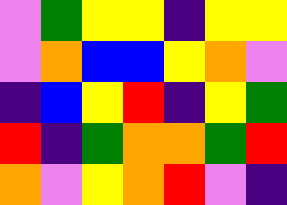[["violet", "green", "yellow", "yellow", "indigo", "yellow", "yellow"], ["violet", "orange", "blue", "blue", "yellow", "orange", "violet"], ["indigo", "blue", "yellow", "red", "indigo", "yellow", "green"], ["red", "indigo", "green", "orange", "orange", "green", "red"], ["orange", "violet", "yellow", "orange", "red", "violet", "indigo"]]